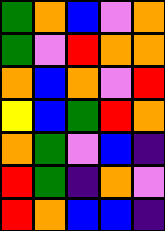[["green", "orange", "blue", "violet", "orange"], ["green", "violet", "red", "orange", "orange"], ["orange", "blue", "orange", "violet", "red"], ["yellow", "blue", "green", "red", "orange"], ["orange", "green", "violet", "blue", "indigo"], ["red", "green", "indigo", "orange", "violet"], ["red", "orange", "blue", "blue", "indigo"]]